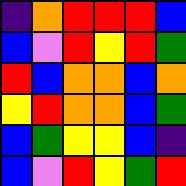[["indigo", "orange", "red", "red", "red", "blue"], ["blue", "violet", "red", "yellow", "red", "green"], ["red", "blue", "orange", "orange", "blue", "orange"], ["yellow", "red", "orange", "orange", "blue", "green"], ["blue", "green", "yellow", "yellow", "blue", "indigo"], ["blue", "violet", "red", "yellow", "green", "red"]]